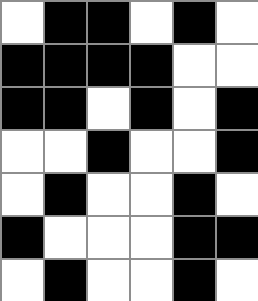[["white", "black", "black", "white", "black", "white"], ["black", "black", "black", "black", "white", "white"], ["black", "black", "white", "black", "white", "black"], ["white", "white", "black", "white", "white", "black"], ["white", "black", "white", "white", "black", "white"], ["black", "white", "white", "white", "black", "black"], ["white", "black", "white", "white", "black", "white"]]